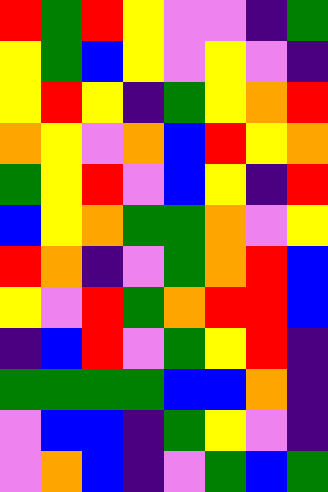[["red", "green", "red", "yellow", "violet", "violet", "indigo", "green"], ["yellow", "green", "blue", "yellow", "violet", "yellow", "violet", "indigo"], ["yellow", "red", "yellow", "indigo", "green", "yellow", "orange", "red"], ["orange", "yellow", "violet", "orange", "blue", "red", "yellow", "orange"], ["green", "yellow", "red", "violet", "blue", "yellow", "indigo", "red"], ["blue", "yellow", "orange", "green", "green", "orange", "violet", "yellow"], ["red", "orange", "indigo", "violet", "green", "orange", "red", "blue"], ["yellow", "violet", "red", "green", "orange", "red", "red", "blue"], ["indigo", "blue", "red", "violet", "green", "yellow", "red", "indigo"], ["green", "green", "green", "green", "blue", "blue", "orange", "indigo"], ["violet", "blue", "blue", "indigo", "green", "yellow", "violet", "indigo"], ["violet", "orange", "blue", "indigo", "violet", "green", "blue", "green"]]